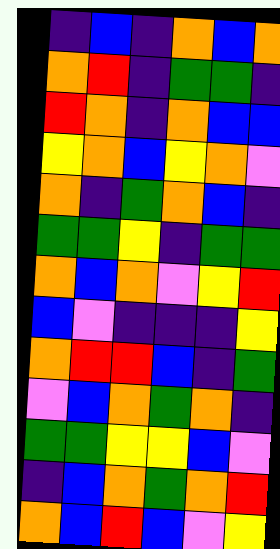[["indigo", "blue", "indigo", "orange", "blue", "orange"], ["orange", "red", "indigo", "green", "green", "indigo"], ["red", "orange", "indigo", "orange", "blue", "blue"], ["yellow", "orange", "blue", "yellow", "orange", "violet"], ["orange", "indigo", "green", "orange", "blue", "indigo"], ["green", "green", "yellow", "indigo", "green", "green"], ["orange", "blue", "orange", "violet", "yellow", "red"], ["blue", "violet", "indigo", "indigo", "indigo", "yellow"], ["orange", "red", "red", "blue", "indigo", "green"], ["violet", "blue", "orange", "green", "orange", "indigo"], ["green", "green", "yellow", "yellow", "blue", "violet"], ["indigo", "blue", "orange", "green", "orange", "red"], ["orange", "blue", "red", "blue", "violet", "yellow"]]